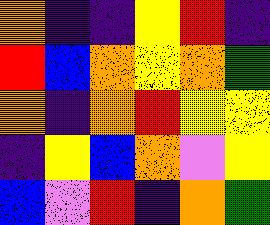[["orange", "indigo", "indigo", "yellow", "red", "indigo"], ["red", "blue", "orange", "yellow", "orange", "green"], ["orange", "indigo", "orange", "red", "yellow", "yellow"], ["indigo", "yellow", "blue", "orange", "violet", "yellow"], ["blue", "violet", "red", "indigo", "orange", "green"]]